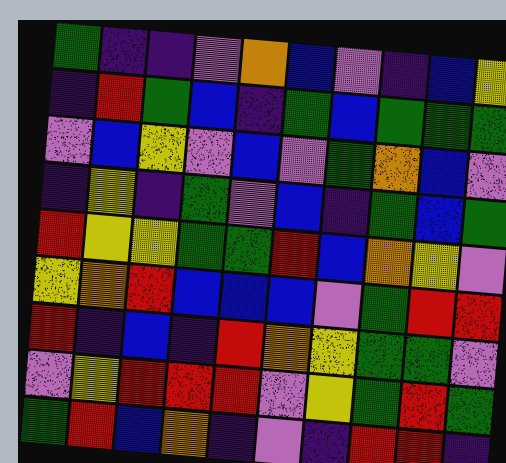[["green", "indigo", "indigo", "violet", "orange", "blue", "violet", "indigo", "blue", "yellow"], ["indigo", "red", "green", "blue", "indigo", "green", "blue", "green", "green", "green"], ["violet", "blue", "yellow", "violet", "blue", "violet", "green", "orange", "blue", "violet"], ["indigo", "yellow", "indigo", "green", "violet", "blue", "indigo", "green", "blue", "green"], ["red", "yellow", "yellow", "green", "green", "red", "blue", "orange", "yellow", "violet"], ["yellow", "orange", "red", "blue", "blue", "blue", "violet", "green", "red", "red"], ["red", "indigo", "blue", "indigo", "red", "orange", "yellow", "green", "green", "violet"], ["violet", "yellow", "red", "red", "red", "violet", "yellow", "green", "red", "green"], ["green", "red", "blue", "orange", "indigo", "violet", "indigo", "red", "red", "indigo"]]